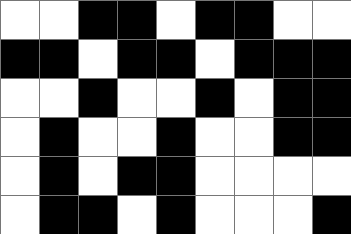[["white", "white", "black", "black", "white", "black", "black", "white", "white"], ["black", "black", "white", "black", "black", "white", "black", "black", "black"], ["white", "white", "black", "white", "white", "black", "white", "black", "black"], ["white", "black", "white", "white", "black", "white", "white", "black", "black"], ["white", "black", "white", "black", "black", "white", "white", "white", "white"], ["white", "black", "black", "white", "black", "white", "white", "white", "black"]]